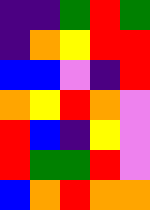[["indigo", "indigo", "green", "red", "green"], ["indigo", "orange", "yellow", "red", "red"], ["blue", "blue", "violet", "indigo", "red"], ["orange", "yellow", "red", "orange", "violet"], ["red", "blue", "indigo", "yellow", "violet"], ["red", "green", "green", "red", "violet"], ["blue", "orange", "red", "orange", "orange"]]